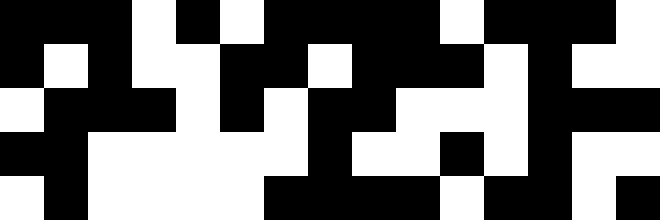[["black", "black", "black", "white", "black", "white", "black", "black", "black", "black", "white", "black", "black", "black", "white"], ["black", "white", "black", "white", "white", "black", "black", "white", "black", "black", "black", "white", "black", "white", "white"], ["white", "black", "black", "black", "white", "black", "white", "black", "black", "white", "white", "white", "black", "black", "black"], ["black", "black", "white", "white", "white", "white", "white", "black", "white", "white", "black", "white", "black", "white", "white"], ["white", "black", "white", "white", "white", "white", "black", "black", "black", "black", "white", "black", "black", "white", "black"]]